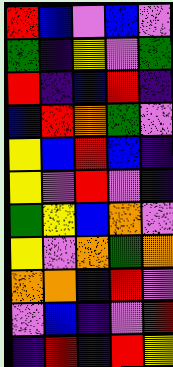[["red", "blue", "violet", "blue", "violet"], ["green", "indigo", "yellow", "violet", "green"], ["red", "indigo", "blue", "red", "indigo"], ["blue", "red", "orange", "green", "violet"], ["yellow", "blue", "red", "blue", "indigo"], ["yellow", "violet", "red", "violet", "indigo"], ["green", "yellow", "blue", "orange", "violet"], ["yellow", "violet", "orange", "green", "orange"], ["orange", "orange", "indigo", "red", "violet"], ["violet", "blue", "indigo", "violet", "red"], ["indigo", "red", "indigo", "red", "yellow"]]